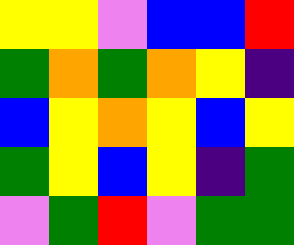[["yellow", "yellow", "violet", "blue", "blue", "red"], ["green", "orange", "green", "orange", "yellow", "indigo"], ["blue", "yellow", "orange", "yellow", "blue", "yellow"], ["green", "yellow", "blue", "yellow", "indigo", "green"], ["violet", "green", "red", "violet", "green", "green"]]